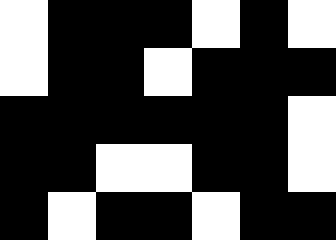[["white", "black", "black", "black", "white", "black", "white"], ["white", "black", "black", "white", "black", "black", "black"], ["black", "black", "black", "black", "black", "black", "white"], ["black", "black", "white", "white", "black", "black", "white"], ["black", "white", "black", "black", "white", "black", "black"]]